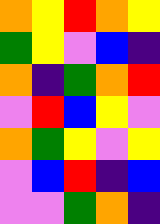[["orange", "yellow", "red", "orange", "yellow"], ["green", "yellow", "violet", "blue", "indigo"], ["orange", "indigo", "green", "orange", "red"], ["violet", "red", "blue", "yellow", "violet"], ["orange", "green", "yellow", "violet", "yellow"], ["violet", "blue", "red", "indigo", "blue"], ["violet", "violet", "green", "orange", "indigo"]]